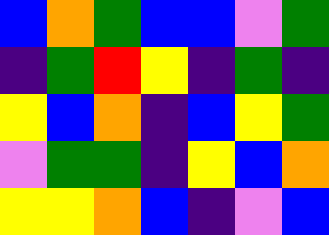[["blue", "orange", "green", "blue", "blue", "violet", "green"], ["indigo", "green", "red", "yellow", "indigo", "green", "indigo"], ["yellow", "blue", "orange", "indigo", "blue", "yellow", "green"], ["violet", "green", "green", "indigo", "yellow", "blue", "orange"], ["yellow", "yellow", "orange", "blue", "indigo", "violet", "blue"]]